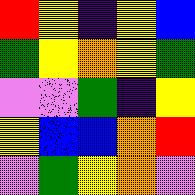[["red", "yellow", "indigo", "yellow", "blue"], ["green", "yellow", "orange", "yellow", "green"], ["violet", "violet", "green", "indigo", "yellow"], ["yellow", "blue", "blue", "orange", "red"], ["violet", "green", "yellow", "orange", "violet"]]